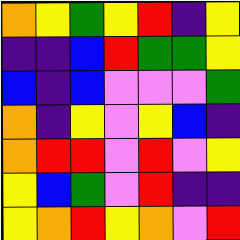[["orange", "yellow", "green", "yellow", "red", "indigo", "yellow"], ["indigo", "indigo", "blue", "red", "green", "green", "yellow"], ["blue", "indigo", "blue", "violet", "violet", "violet", "green"], ["orange", "indigo", "yellow", "violet", "yellow", "blue", "indigo"], ["orange", "red", "red", "violet", "red", "violet", "yellow"], ["yellow", "blue", "green", "violet", "red", "indigo", "indigo"], ["yellow", "orange", "red", "yellow", "orange", "violet", "red"]]